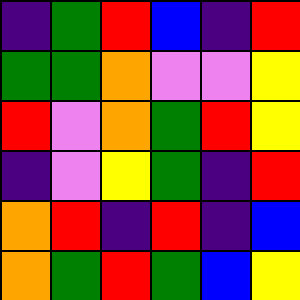[["indigo", "green", "red", "blue", "indigo", "red"], ["green", "green", "orange", "violet", "violet", "yellow"], ["red", "violet", "orange", "green", "red", "yellow"], ["indigo", "violet", "yellow", "green", "indigo", "red"], ["orange", "red", "indigo", "red", "indigo", "blue"], ["orange", "green", "red", "green", "blue", "yellow"]]